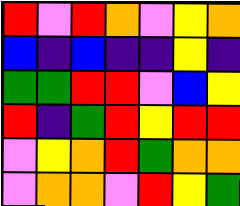[["red", "violet", "red", "orange", "violet", "yellow", "orange"], ["blue", "indigo", "blue", "indigo", "indigo", "yellow", "indigo"], ["green", "green", "red", "red", "violet", "blue", "yellow"], ["red", "indigo", "green", "red", "yellow", "red", "red"], ["violet", "yellow", "orange", "red", "green", "orange", "orange"], ["violet", "orange", "orange", "violet", "red", "yellow", "green"]]